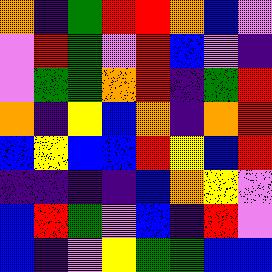[["orange", "indigo", "green", "red", "red", "orange", "blue", "violet"], ["violet", "red", "green", "violet", "red", "blue", "violet", "indigo"], ["violet", "green", "green", "orange", "red", "indigo", "green", "red"], ["orange", "indigo", "yellow", "blue", "orange", "indigo", "orange", "red"], ["blue", "yellow", "blue", "blue", "red", "yellow", "blue", "red"], ["indigo", "indigo", "indigo", "indigo", "blue", "orange", "yellow", "violet"], ["blue", "red", "green", "violet", "blue", "indigo", "red", "violet"], ["blue", "indigo", "violet", "yellow", "green", "green", "blue", "blue"]]